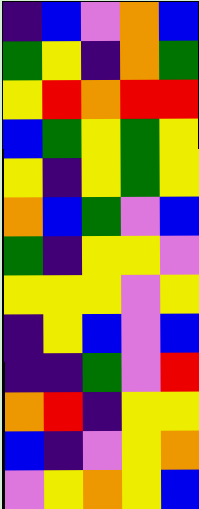[["indigo", "blue", "violet", "orange", "blue"], ["green", "yellow", "indigo", "orange", "green"], ["yellow", "red", "orange", "red", "red"], ["blue", "green", "yellow", "green", "yellow"], ["yellow", "indigo", "yellow", "green", "yellow"], ["orange", "blue", "green", "violet", "blue"], ["green", "indigo", "yellow", "yellow", "violet"], ["yellow", "yellow", "yellow", "violet", "yellow"], ["indigo", "yellow", "blue", "violet", "blue"], ["indigo", "indigo", "green", "violet", "red"], ["orange", "red", "indigo", "yellow", "yellow"], ["blue", "indigo", "violet", "yellow", "orange"], ["violet", "yellow", "orange", "yellow", "blue"]]